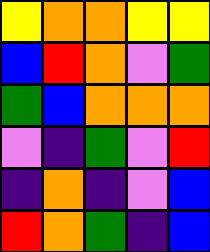[["yellow", "orange", "orange", "yellow", "yellow"], ["blue", "red", "orange", "violet", "green"], ["green", "blue", "orange", "orange", "orange"], ["violet", "indigo", "green", "violet", "red"], ["indigo", "orange", "indigo", "violet", "blue"], ["red", "orange", "green", "indigo", "blue"]]